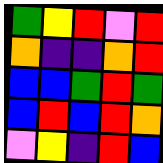[["green", "yellow", "red", "violet", "red"], ["orange", "indigo", "indigo", "orange", "red"], ["blue", "blue", "green", "red", "green"], ["blue", "red", "blue", "red", "orange"], ["violet", "yellow", "indigo", "red", "blue"]]